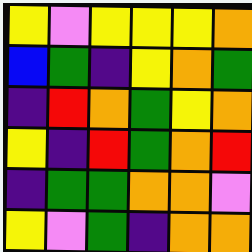[["yellow", "violet", "yellow", "yellow", "yellow", "orange"], ["blue", "green", "indigo", "yellow", "orange", "green"], ["indigo", "red", "orange", "green", "yellow", "orange"], ["yellow", "indigo", "red", "green", "orange", "red"], ["indigo", "green", "green", "orange", "orange", "violet"], ["yellow", "violet", "green", "indigo", "orange", "orange"]]